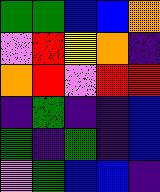[["green", "green", "blue", "blue", "orange"], ["violet", "red", "yellow", "orange", "indigo"], ["orange", "red", "violet", "red", "red"], ["indigo", "green", "indigo", "indigo", "blue"], ["green", "indigo", "green", "indigo", "blue"], ["violet", "green", "blue", "blue", "indigo"]]